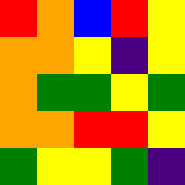[["red", "orange", "blue", "red", "yellow"], ["orange", "orange", "yellow", "indigo", "yellow"], ["orange", "green", "green", "yellow", "green"], ["orange", "orange", "red", "red", "yellow"], ["green", "yellow", "yellow", "green", "indigo"]]